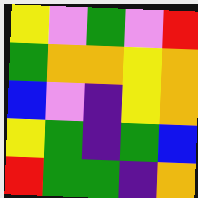[["yellow", "violet", "green", "violet", "red"], ["green", "orange", "orange", "yellow", "orange"], ["blue", "violet", "indigo", "yellow", "orange"], ["yellow", "green", "indigo", "green", "blue"], ["red", "green", "green", "indigo", "orange"]]